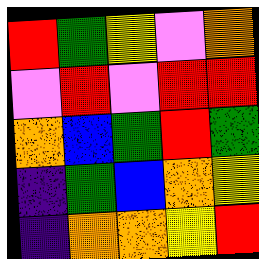[["red", "green", "yellow", "violet", "orange"], ["violet", "red", "violet", "red", "red"], ["orange", "blue", "green", "red", "green"], ["indigo", "green", "blue", "orange", "yellow"], ["indigo", "orange", "orange", "yellow", "red"]]